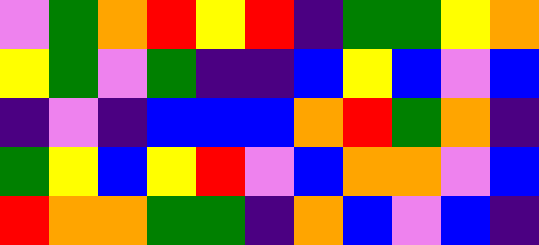[["violet", "green", "orange", "red", "yellow", "red", "indigo", "green", "green", "yellow", "orange"], ["yellow", "green", "violet", "green", "indigo", "indigo", "blue", "yellow", "blue", "violet", "blue"], ["indigo", "violet", "indigo", "blue", "blue", "blue", "orange", "red", "green", "orange", "indigo"], ["green", "yellow", "blue", "yellow", "red", "violet", "blue", "orange", "orange", "violet", "blue"], ["red", "orange", "orange", "green", "green", "indigo", "orange", "blue", "violet", "blue", "indigo"]]